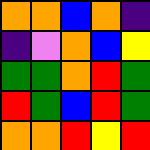[["orange", "orange", "blue", "orange", "indigo"], ["indigo", "violet", "orange", "blue", "yellow"], ["green", "green", "orange", "red", "green"], ["red", "green", "blue", "red", "green"], ["orange", "orange", "red", "yellow", "red"]]